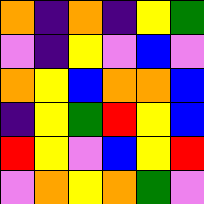[["orange", "indigo", "orange", "indigo", "yellow", "green"], ["violet", "indigo", "yellow", "violet", "blue", "violet"], ["orange", "yellow", "blue", "orange", "orange", "blue"], ["indigo", "yellow", "green", "red", "yellow", "blue"], ["red", "yellow", "violet", "blue", "yellow", "red"], ["violet", "orange", "yellow", "orange", "green", "violet"]]